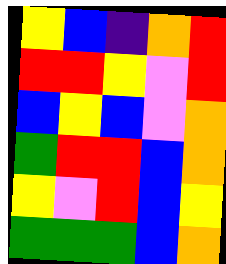[["yellow", "blue", "indigo", "orange", "red"], ["red", "red", "yellow", "violet", "red"], ["blue", "yellow", "blue", "violet", "orange"], ["green", "red", "red", "blue", "orange"], ["yellow", "violet", "red", "blue", "yellow"], ["green", "green", "green", "blue", "orange"]]